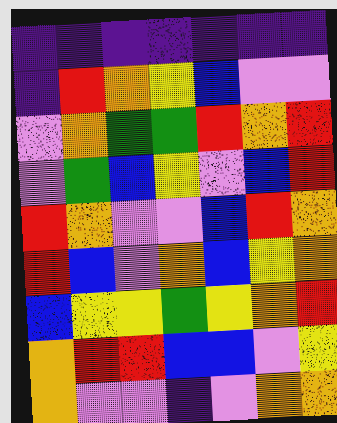[["indigo", "indigo", "indigo", "indigo", "indigo", "indigo", "indigo"], ["indigo", "red", "orange", "yellow", "blue", "violet", "violet"], ["violet", "orange", "green", "green", "red", "orange", "red"], ["violet", "green", "blue", "yellow", "violet", "blue", "red"], ["red", "orange", "violet", "violet", "blue", "red", "orange"], ["red", "blue", "violet", "orange", "blue", "yellow", "orange"], ["blue", "yellow", "yellow", "green", "yellow", "orange", "red"], ["orange", "red", "red", "blue", "blue", "violet", "yellow"], ["orange", "violet", "violet", "indigo", "violet", "orange", "orange"]]